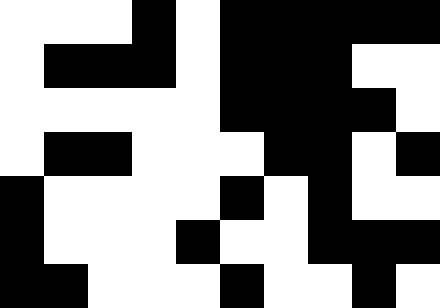[["white", "white", "white", "black", "white", "black", "black", "black", "black", "black"], ["white", "black", "black", "black", "white", "black", "black", "black", "white", "white"], ["white", "white", "white", "white", "white", "black", "black", "black", "black", "white"], ["white", "black", "black", "white", "white", "white", "black", "black", "white", "black"], ["black", "white", "white", "white", "white", "black", "white", "black", "white", "white"], ["black", "white", "white", "white", "black", "white", "white", "black", "black", "black"], ["black", "black", "white", "white", "white", "black", "white", "white", "black", "white"]]